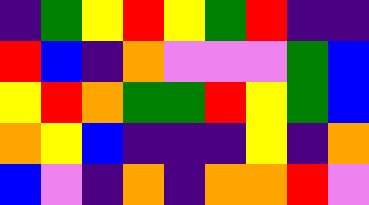[["indigo", "green", "yellow", "red", "yellow", "green", "red", "indigo", "indigo"], ["red", "blue", "indigo", "orange", "violet", "violet", "violet", "green", "blue"], ["yellow", "red", "orange", "green", "green", "red", "yellow", "green", "blue"], ["orange", "yellow", "blue", "indigo", "indigo", "indigo", "yellow", "indigo", "orange"], ["blue", "violet", "indigo", "orange", "indigo", "orange", "orange", "red", "violet"]]